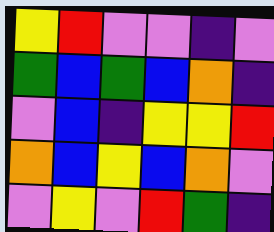[["yellow", "red", "violet", "violet", "indigo", "violet"], ["green", "blue", "green", "blue", "orange", "indigo"], ["violet", "blue", "indigo", "yellow", "yellow", "red"], ["orange", "blue", "yellow", "blue", "orange", "violet"], ["violet", "yellow", "violet", "red", "green", "indigo"]]